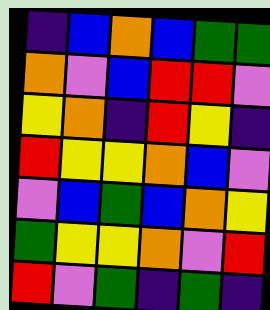[["indigo", "blue", "orange", "blue", "green", "green"], ["orange", "violet", "blue", "red", "red", "violet"], ["yellow", "orange", "indigo", "red", "yellow", "indigo"], ["red", "yellow", "yellow", "orange", "blue", "violet"], ["violet", "blue", "green", "blue", "orange", "yellow"], ["green", "yellow", "yellow", "orange", "violet", "red"], ["red", "violet", "green", "indigo", "green", "indigo"]]